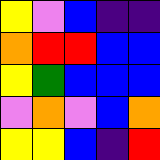[["yellow", "violet", "blue", "indigo", "indigo"], ["orange", "red", "red", "blue", "blue"], ["yellow", "green", "blue", "blue", "blue"], ["violet", "orange", "violet", "blue", "orange"], ["yellow", "yellow", "blue", "indigo", "red"]]